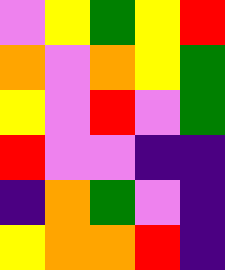[["violet", "yellow", "green", "yellow", "red"], ["orange", "violet", "orange", "yellow", "green"], ["yellow", "violet", "red", "violet", "green"], ["red", "violet", "violet", "indigo", "indigo"], ["indigo", "orange", "green", "violet", "indigo"], ["yellow", "orange", "orange", "red", "indigo"]]